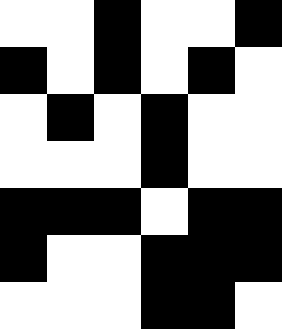[["white", "white", "black", "white", "white", "black"], ["black", "white", "black", "white", "black", "white"], ["white", "black", "white", "black", "white", "white"], ["white", "white", "white", "black", "white", "white"], ["black", "black", "black", "white", "black", "black"], ["black", "white", "white", "black", "black", "black"], ["white", "white", "white", "black", "black", "white"]]